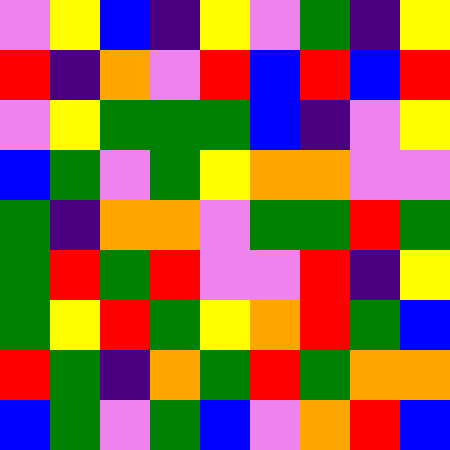[["violet", "yellow", "blue", "indigo", "yellow", "violet", "green", "indigo", "yellow"], ["red", "indigo", "orange", "violet", "red", "blue", "red", "blue", "red"], ["violet", "yellow", "green", "green", "green", "blue", "indigo", "violet", "yellow"], ["blue", "green", "violet", "green", "yellow", "orange", "orange", "violet", "violet"], ["green", "indigo", "orange", "orange", "violet", "green", "green", "red", "green"], ["green", "red", "green", "red", "violet", "violet", "red", "indigo", "yellow"], ["green", "yellow", "red", "green", "yellow", "orange", "red", "green", "blue"], ["red", "green", "indigo", "orange", "green", "red", "green", "orange", "orange"], ["blue", "green", "violet", "green", "blue", "violet", "orange", "red", "blue"]]